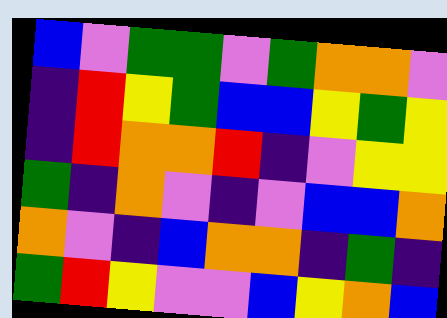[["blue", "violet", "green", "green", "violet", "green", "orange", "orange", "violet"], ["indigo", "red", "yellow", "green", "blue", "blue", "yellow", "green", "yellow"], ["indigo", "red", "orange", "orange", "red", "indigo", "violet", "yellow", "yellow"], ["green", "indigo", "orange", "violet", "indigo", "violet", "blue", "blue", "orange"], ["orange", "violet", "indigo", "blue", "orange", "orange", "indigo", "green", "indigo"], ["green", "red", "yellow", "violet", "violet", "blue", "yellow", "orange", "blue"]]